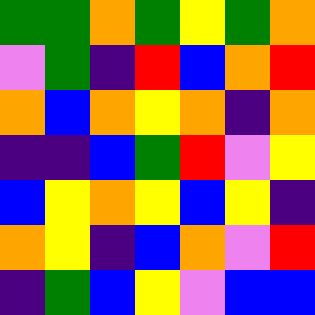[["green", "green", "orange", "green", "yellow", "green", "orange"], ["violet", "green", "indigo", "red", "blue", "orange", "red"], ["orange", "blue", "orange", "yellow", "orange", "indigo", "orange"], ["indigo", "indigo", "blue", "green", "red", "violet", "yellow"], ["blue", "yellow", "orange", "yellow", "blue", "yellow", "indigo"], ["orange", "yellow", "indigo", "blue", "orange", "violet", "red"], ["indigo", "green", "blue", "yellow", "violet", "blue", "blue"]]